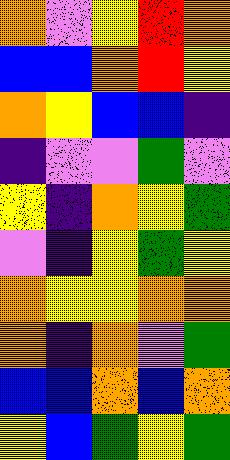[["orange", "violet", "yellow", "red", "orange"], ["blue", "blue", "orange", "red", "yellow"], ["orange", "yellow", "blue", "blue", "indigo"], ["indigo", "violet", "violet", "green", "violet"], ["yellow", "indigo", "orange", "yellow", "green"], ["violet", "indigo", "yellow", "green", "yellow"], ["orange", "yellow", "yellow", "orange", "orange"], ["orange", "indigo", "orange", "violet", "green"], ["blue", "blue", "orange", "blue", "orange"], ["yellow", "blue", "green", "yellow", "green"]]